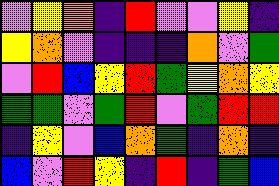[["violet", "yellow", "orange", "indigo", "red", "violet", "violet", "yellow", "indigo"], ["yellow", "orange", "violet", "indigo", "indigo", "indigo", "orange", "violet", "green"], ["violet", "red", "blue", "yellow", "red", "green", "yellow", "orange", "yellow"], ["green", "green", "violet", "green", "red", "violet", "green", "red", "red"], ["indigo", "yellow", "violet", "blue", "orange", "green", "indigo", "orange", "indigo"], ["blue", "violet", "red", "yellow", "indigo", "red", "indigo", "green", "blue"]]